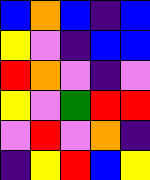[["blue", "orange", "blue", "indigo", "blue"], ["yellow", "violet", "indigo", "blue", "blue"], ["red", "orange", "violet", "indigo", "violet"], ["yellow", "violet", "green", "red", "red"], ["violet", "red", "violet", "orange", "indigo"], ["indigo", "yellow", "red", "blue", "yellow"]]